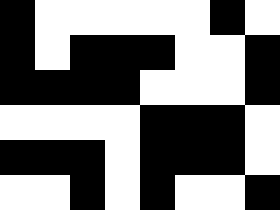[["black", "white", "white", "white", "white", "white", "black", "white"], ["black", "white", "black", "black", "black", "white", "white", "black"], ["black", "black", "black", "black", "white", "white", "white", "black"], ["white", "white", "white", "white", "black", "black", "black", "white"], ["black", "black", "black", "white", "black", "black", "black", "white"], ["white", "white", "black", "white", "black", "white", "white", "black"]]